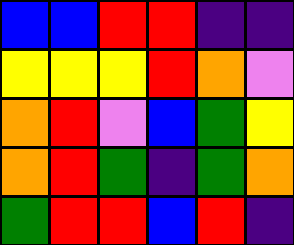[["blue", "blue", "red", "red", "indigo", "indigo"], ["yellow", "yellow", "yellow", "red", "orange", "violet"], ["orange", "red", "violet", "blue", "green", "yellow"], ["orange", "red", "green", "indigo", "green", "orange"], ["green", "red", "red", "blue", "red", "indigo"]]